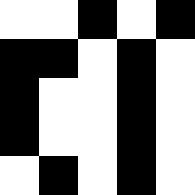[["white", "white", "black", "white", "black"], ["black", "black", "white", "black", "white"], ["black", "white", "white", "black", "white"], ["black", "white", "white", "black", "white"], ["white", "black", "white", "black", "white"]]